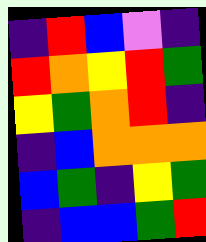[["indigo", "red", "blue", "violet", "indigo"], ["red", "orange", "yellow", "red", "green"], ["yellow", "green", "orange", "red", "indigo"], ["indigo", "blue", "orange", "orange", "orange"], ["blue", "green", "indigo", "yellow", "green"], ["indigo", "blue", "blue", "green", "red"]]